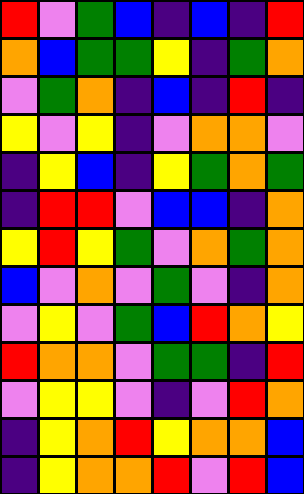[["red", "violet", "green", "blue", "indigo", "blue", "indigo", "red"], ["orange", "blue", "green", "green", "yellow", "indigo", "green", "orange"], ["violet", "green", "orange", "indigo", "blue", "indigo", "red", "indigo"], ["yellow", "violet", "yellow", "indigo", "violet", "orange", "orange", "violet"], ["indigo", "yellow", "blue", "indigo", "yellow", "green", "orange", "green"], ["indigo", "red", "red", "violet", "blue", "blue", "indigo", "orange"], ["yellow", "red", "yellow", "green", "violet", "orange", "green", "orange"], ["blue", "violet", "orange", "violet", "green", "violet", "indigo", "orange"], ["violet", "yellow", "violet", "green", "blue", "red", "orange", "yellow"], ["red", "orange", "orange", "violet", "green", "green", "indigo", "red"], ["violet", "yellow", "yellow", "violet", "indigo", "violet", "red", "orange"], ["indigo", "yellow", "orange", "red", "yellow", "orange", "orange", "blue"], ["indigo", "yellow", "orange", "orange", "red", "violet", "red", "blue"]]